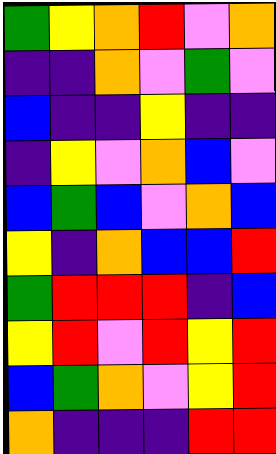[["green", "yellow", "orange", "red", "violet", "orange"], ["indigo", "indigo", "orange", "violet", "green", "violet"], ["blue", "indigo", "indigo", "yellow", "indigo", "indigo"], ["indigo", "yellow", "violet", "orange", "blue", "violet"], ["blue", "green", "blue", "violet", "orange", "blue"], ["yellow", "indigo", "orange", "blue", "blue", "red"], ["green", "red", "red", "red", "indigo", "blue"], ["yellow", "red", "violet", "red", "yellow", "red"], ["blue", "green", "orange", "violet", "yellow", "red"], ["orange", "indigo", "indigo", "indigo", "red", "red"]]